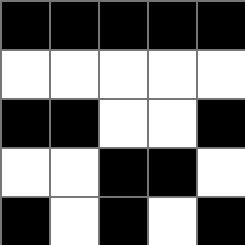[["black", "black", "black", "black", "black"], ["white", "white", "white", "white", "white"], ["black", "black", "white", "white", "black"], ["white", "white", "black", "black", "white"], ["black", "white", "black", "white", "black"]]